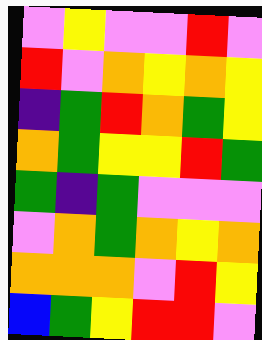[["violet", "yellow", "violet", "violet", "red", "violet"], ["red", "violet", "orange", "yellow", "orange", "yellow"], ["indigo", "green", "red", "orange", "green", "yellow"], ["orange", "green", "yellow", "yellow", "red", "green"], ["green", "indigo", "green", "violet", "violet", "violet"], ["violet", "orange", "green", "orange", "yellow", "orange"], ["orange", "orange", "orange", "violet", "red", "yellow"], ["blue", "green", "yellow", "red", "red", "violet"]]